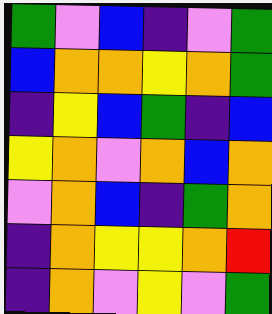[["green", "violet", "blue", "indigo", "violet", "green"], ["blue", "orange", "orange", "yellow", "orange", "green"], ["indigo", "yellow", "blue", "green", "indigo", "blue"], ["yellow", "orange", "violet", "orange", "blue", "orange"], ["violet", "orange", "blue", "indigo", "green", "orange"], ["indigo", "orange", "yellow", "yellow", "orange", "red"], ["indigo", "orange", "violet", "yellow", "violet", "green"]]